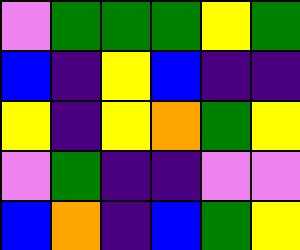[["violet", "green", "green", "green", "yellow", "green"], ["blue", "indigo", "yellow", "blue", "indigo", "indigo"], ["yellow", "indigo", "yellow", "orange", "green", "yellow"], ["violet", "green", "indigo", "indigo", "violet", "violet"], ["blue", "orange", "indigo", "blue", "green", "yellow"]]